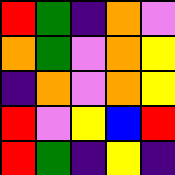[["red", "green", "indigo", "orange", "violet"], ["orange", "green", "violet", "orange", "yellow"], ["indigo", "orange", "violet", "orange", "yellow"], ["red", "violet", "yellow", "blue", "red"], ["red", "green", "indigo", "yellow", "indigo"]]